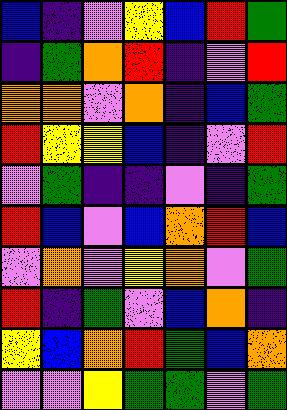[["blue", "indigo", "violet", "yellow", "blue", "red", "green"], ["indigo", "green", "orange", "red", "indigo", "violet", "red"], ["orange", "orange", "violet", "orange", "indigo", "blue", "green"], ["red", "yellow", "yellow", "blue", "indigo", "violet", "red"], ["violet", "green", "indigo", "indigo", "violet", "indigo", "green"], ["red", "blue", "violet", "blue", "orange", "red", "blue"], ["violet", "orange", "violet", "yellow", "orange", "violet", "green"], ["red", "indigo", "green", "violet", "blue", "orange", "indigo"], ["yellow", "blue", "orange", "red", "green", "blue", "orange"], ["violet", "violet", "yellow", "green", "green", "violet", "green"]]